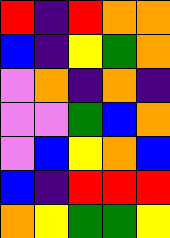[["red", "indigo", "red", "orange", "orange"], ["blue", "indigo", "yellow", "green", "orange"], ["violet", "orange", "indigo", "orange", "indigo"], ["violet", "violet", "green", "blue", "orange"], ["violet", "blue", "yellow", "orange", "blue"], ["blue", "indigo", "red", "red", "red"], ["orange", "yellow", "green", "green", "yellow"]]